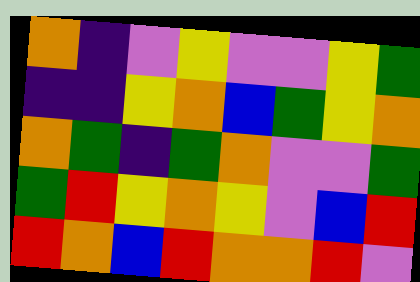[["orange", "indigo", "violet", "yellow", "violet", "violet", "yellow", "green"], ["indigo", "indigo", "yellow", "orange", "blue", "green", "yellow", "orange"], ["orange", "green", "indigo", "green", "orange", "violet", "violet", "green"], ["green", "red", "yellow", "orange", "yellow", "violet", "blue", "red"], ["red", "orange", "blue", "red", "orange", "orange", "red", "violet"]]